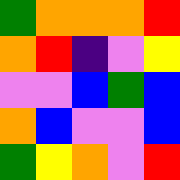[["green", "orange", "orange", "orange", "red"], ["orange", "red", "indigo", "violet", "yellow"], ["violet", "violet", "blue", "green", "blue"], ["orange", "blue", "violet", "violet", "blue"], ["green", "yellow", "orange", "violet", "red"]]